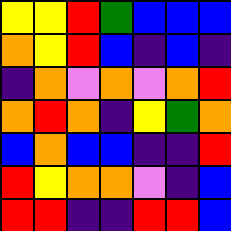[["yellow", "yellow", "red", "green", "blue", "blue", "blue"], ["orange", "yellow", "red", "blue", "indigo", "blue", "indigo"], ["indigo", "orange", "violet", "orange", "violet", "orange", "red"], ["orange", "red", "orange", "indigo", "yellow", "green", "orange"], ["blue", "orange", "blue", "blue", "indigo", "indigo", "red"], ["red", "yellow", "orange", "orange", "violet", "indigo", "blue"], ["red", "red", "indigo", "indigo", "red", "red", "blue"]]